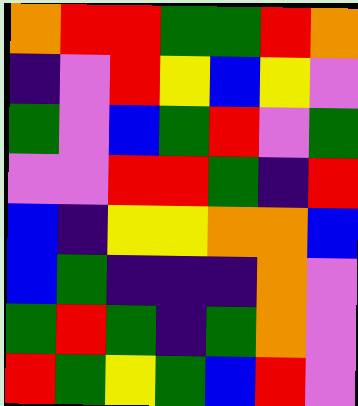[["orange", "red", "red", "green", "green", "red", "orange"], ["indigo", "violet", "red", "yellow", "blue", "yellow", "violet"], ["green", "violet", "blue", "green", "red", "violet", "green"], ["violet", "violet", "red", "red", "green", "indigo", "red"], ["blue", "indigo", "yellow", "yellow", "orange", "orange", "blue"], ["blue", "green", "indigo", "indigo", "indigo", "orange", "violet"], ["green", "red", "green", "indigo", "green", "orange", "violet"], ["red", "green", "yellow", "green", "blue", "red", "violet"]]